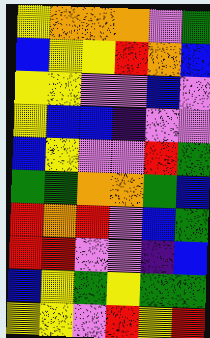[["yellow", "orange", "orange", "orange", "violet", "green"], ["blue", "yellow", "yellow", "red", "orange", "blue"], ["yellow", "yellow", "violet", "violet", "blue", "violet"], ["yellow", "blue", "blue", "indigo", "violet", "violet"], ["blue", "yellow", "violet", "violet", "red", "green"], ["green", "green", "orange", "orange", "green", "blue"], ["red", "orange", "red", "violet", "blue", "green"], ["red", "red", "violet", "violet", "indigo", "blue"], ["blue", "yellow", "green", "yellow", "green", "green"], ["yellow", "yellow", "violet", "red", "yellow", "red"]]